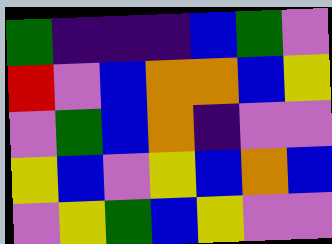[["green", "indigo", "indigo", "indigo", "blue", "green", "violet"], ["red", "violet", "blue", "orange", "orange", "blue", "yellow"], ["violet", "green", "blue", "orange", "indigo", "violet", "violet"], ["yellow", "blue", "violet", "yellow", "blue", "orange", "blue"], ["violet", "yellow", "green", "blue", "yellow", "violet", "violet"]]